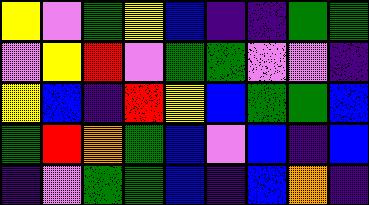[["yellow", "violet", "green", "yellow", "blue", "indigo", "indigo", "green", "green"], ["violet", "yellow", "red", "violet", "green", "green", "violet", "violet", "indigo"], ["yellow", "blue", "indigo", "red", "yellow", "blue", "green", "green", "blue"], ["green", "red", "orange", "green", "blue", "violet", "blue", "indigo", "blue"], ["indigo", "violet", "green", "green", "blue", "indigo", "blue", "orange", "indigo"]]